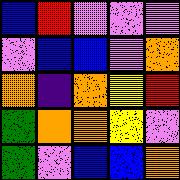[["blue", "red", "violet", "violet", "violet"], ["violet", "blue", "blue", "violet", "orange"], ["orange", "indigo", "orange", "yellow", "red"], ["green", "orange", "orange", "yellow", "violet"], ["green", "violet", "blue", "blue", "orange"]]